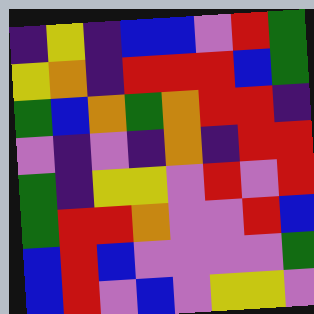[["indigo", "yellow", "indigo", "blue", "blue", "violet", "red", "green"], ["yellow", "orange", "indigo", "red", "red", "red", "blue", "green"], ["green", "blue", "orange", "green", "orange", "red", "red", "indigo"], ["violet", "indigo", "violet", "indigo", "orange", "indigo", "red", "red"], ["green", "indigo", "yellow", "yellow", "violet", "red", "violet", "red"], ["green", "red", "red", "orange", "violet", "violet", "red", "blue"], ["blue", "red", "blue", "violet", "violet", "violet", "violet", "green"], ["blue", "red", "violet", "blue", "violet", "yellow", "yellow", "violet"]]